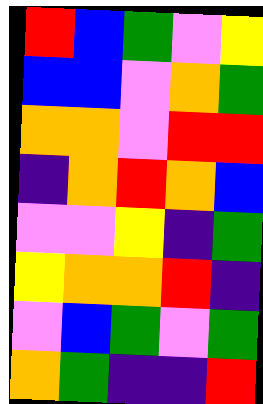[["red", "blue", "green", "violet", "yellow"], ["blue", "blue", "violet", "orange", "green"], ["orange", "orange", "violet", "red", "red"], ["indigo", "orange", "red", "orange", "blue"], ["violet", "violet", "yellow", "indigo", "green"], ["yellow", "orange", "orange", "red", "indigo"], ["violet", "blue", "green", "violet", "green"], ["orange", "green", "indigo", "indigo", "red"]]